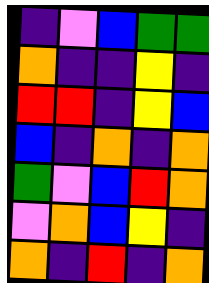[["indigo", "violet", "blue", "green", "green"], ["orange", "indigo", "indigo", "yellow", "indigo"], ["red", "red", "indigo", "yellow", "blue"], ["blue", "indigo", "orange", "indigo", "orange"], ["green", "violet", "blue", "red", "orange"], ["violet", "orange", "blue", "yellow", "indigo"], ["orange", "indigo", "red", "indigo", "orange"]]